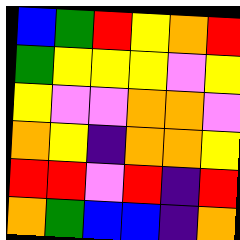[["blue", "green", "red", "yellow", "orange", "red"], ["green", "yellow", "yellow", "yellow", "violet", "yellow"], ["yellow", "violet", "violet", "orange", "orange", "violet"], ["orange", "yellow", "indigo", "orange", "orange", "yellow"], ["red", "red", "violet", "red", "indigo", "red"], ["orange", "green", "blue", "blue", "indigo", "orange"]]